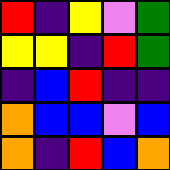[["red", "indigo", "yellow", "violet", "green"], ["yellow", "yellow", "indigo", "red", "green"], ["indigo", "blue", "red", "indigo", "indigo"], ["orange", "blue", "blue", "violet", "blue"], ["orange", "indigo", "red", "blue", "orange"]]